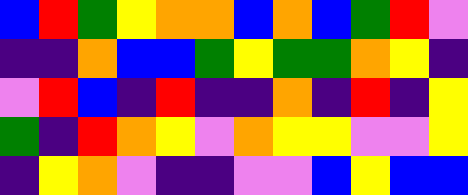[["blue", "red", "green", "yellow", "orange", "orange", "blue", "orange", "blue", "green", "red", "violet"], ["indigo", "indigo", "orange", "blue", "blue", "green", "yellow", "green", "green", "orange", "yellow", "indigo"], ["violet", "red", "blue", "indigo", "red", "indigo", "indigo", "orange", "indigo", "red", "indigo", "yellow"], ["green", "indigo", "red", "orange", "yellow", "violet", "orange", "yellow", "yellow", "violet", "violet", "yellow"], ["indigo", "yellow", "orange", "violet", "indigo", "indigo", "violet", "violet", "blue", "yellow", "blue", "blue"]]